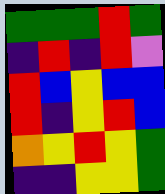[["green", "green", "green", "red", "green"], ["indigo", "red", "indigo", "red", "violet"], ["red", "blue", "yellow", "blue", "blue"], ["red", "indigo", "yellow", "red", "blue"], ["orange", "yellow", "red", "yellow", "green"], ["indigo", "indigo", "yellow", "yellow", "green"]]